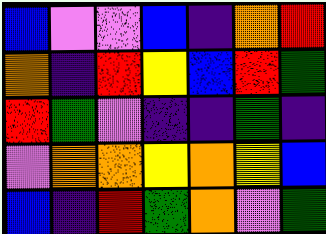[["blue", "violet", "violet", "blue", "indigo", "orange", "red"], ["orange", "indigo", "red", "yellow", "blue", "red", "green"], ["red", "green", "violet", "indigo", "indigo", "green", "indigo"], ["violet", "orange", "orange", "yellow", "orange", "yellow", "blue"], ["blue", "indigo", "red", "green", "orange", "violet", "green"]]